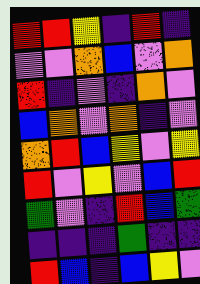[["red", "red", "yellow", "indigo", "red", "indigo"], ["violet", "violet", "orange", "blue", "violet", "orange"], ["red", "indigo", "violet", "indigo", "orange", "violet"], ["blue", "orange", "violet", "orange", "indigo", "violet"], ["orange", "red", "blue", "yellow", "violet", "yellow"], ["red", "violet", "yellow", "violet", "blue", "red"], ["green", "violet", "indigo", "red", "blue", "green"], ["indigo", "indigo", "indigo", "green", "indigo", "indigo"], ["red", "blue", "indigo", "blue", "yellow", "violet"]]